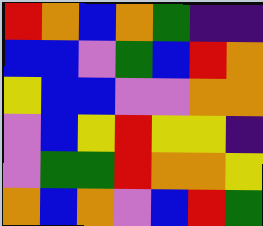[["red", "orange", "blue", "orange", "green", "indigo", "indigo"], ["blue", "blue", "violet", "green", "blue", "red", "orange"], ["yellow", "blue", "blue", "violet", "violet", "orange", "orange"], ["violet", "blue", "yellow", "red", "yellow", "yellow", "indigo"], ["violet", "green", "green", "red", "orange", "orange", "yellow"], ["orange", "blue", "orange", "violet", "blue", "red", "green"]]